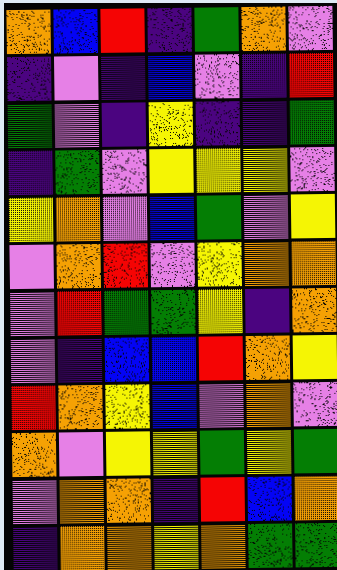[["orange", "blue", "red", "indigo", "green", "orange", "violet"], ["indigo", "violet", "indigo", "blue", "violet", "indigo", "red"], ["green", "violet", "indigo", "yellow", "indigo", "indigo", "green"], ["indigo", "green", "violet", "yellow", "yellow", "yellow", "violet"], ["yellow", "orange", "violet", "blue", "green", "violet", "yellow"], ["violet", "orange", "red", "violet", "yellow", "orange", "orange"], ["violet", "red", "green", "green", "yellow", "indigo", "orange"], ["violet", "indigo", "blue", "blue", "red", "orange", "yellow"], ["red", "orange", "yellow", "blue", "violet", "orange", "violet"], ["orange", "violet", "yellow", "yellow", "green", "yellow", "green"], ["violet", "orange", "orange", "indigo", "red", "blue", "orange"], ["indigo", "orange", "orange", "yellow", "orange", "green", "green"]]